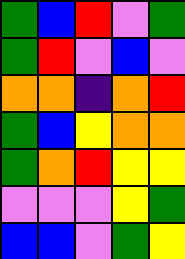[["green", "blue", "red", "violet", "green"], ["green", "red", "violet", "blue", "violet"], ["orange", "orange", "indigo", "orange", "red"], ["green", "blue", "yellow", "orange", "orange"], ["green", "orange", "red", "yellow", "yellow"], ["violet", "violet", "violet", "yellow", "green"], ["blue", "blue", "violet", "green", "yellow"]]